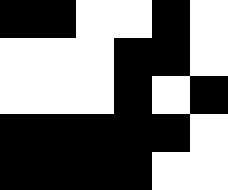[["black", "black", "white", "white", "black", "white"], ["white", "white", "white", "black", "black", "white"], ["white", "white", "white", "black", "white", "black"], ["black", "black", "black", "black", "black", "white"], ["black", "black", "black", "black", "white", "white"]]